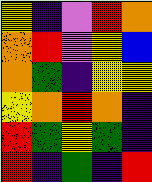[["yellow", "indigo", "violet", "red", "orange"], ["orange", "red", "violet", "yellow", "blue"], ["orange", "green", "indigo", "yellow", "yellow"], ["yellow", "orange", "red", "orange", "indigo"], ["red", "green", "yellow", "green", "indigo"], ["red", "indigo", "green", "indigo", "red"]]